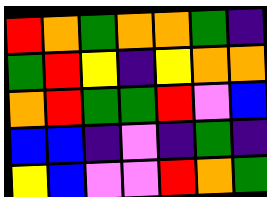[["red", "orange", "green", "orange", "orange", "green", "indigo"], ["green", "red", "yellow", "indigo", "yellow", "orange", "orange"], ["orange", "red", "green", "green", "red", "violet", "blue"], ["blue", "blue", "indigo", "violet", "indigo", "green", "indigo"], ["yellow", "blue", "violet", "violet", "red", "orange", "green"]]